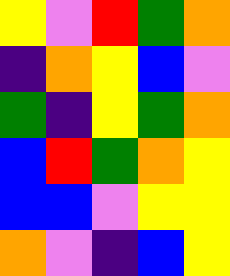[["yellow", "violet", "red", "green", "orange"], ["indigo", "orange", "yellow", "blue", "violet"], ["green", "indigo", "yellow", "green", "orange"], ["blue", "red", "green", "orange", "yellow"], ["blue", "blue", "violet", "yellow", "yellow"], ["orange", "violet", "indigo", "blue", "yellow"]]